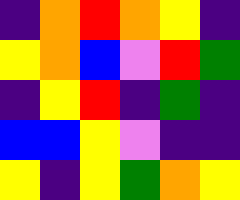[["indigo", "orange", "red", "orange", "yellow", "indigo"], ["yellow", "orange", "blue", "violet", "red", "green"], ["indigo", "yellow", "red", "indigo", "green", "indigo"], ["blue", "blue", "yellow", "violet", "indigo", "indigo"], ["yellow", "indigo", "yellow", "green", "orange", "yellow"]]